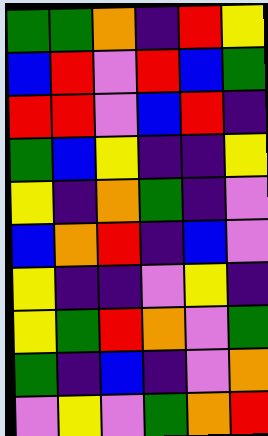[["green", "green", "orange", "indigo", "red", "yellow"], ["blue", "red", "violet", "red", "blue", "green"], ["red", "red", "violet", "blue", "red", "indigo"], ["green", "blue", "yellow", "indigo", "indigo", "yellow"], ["yellow", "indigo", "orange", "green", "indigo", "violet"], ["blue", "orange", "red", "indigo", "blue", "violet"], ["yellow", "indigo", "indigo", "violet", "yellow", "indigo"], ["yellow", "green", "red", "orange", "violet", "green"], ["green", "indigo", "blue", "indigo", "violet", "orange"], ["violet", "yellow", "violet", "green", "orange", "red"]]